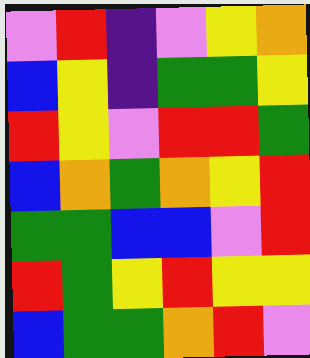[["violet", "red", "indigo", "violet", "yellow", "orange"], ["blue", "yellow", "indigo", "green", "green", "yellow"], ["red", "yellow", "violet", "red", "red", "green"], ["blue", "orange", "green", "orange", "yellow", "red"], ["green", "green", "blue", "blue", "violet", "red"], ["red", "green", "yellow", "red", "yellow", "yellow"], ["blue", "green", "green", "orange", "red", "violet"]]